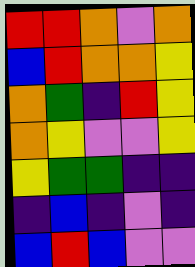[["red", "red", "orange", "violet", "orange"], ["blue", "red", "orange", "orange", "yellow"], ["orange", "green", "indigo", "red", "yellow"], ["orange", "yellow", "violet", "violet", "yellow"], ["yellow", "green", "green", "indigo", "indigo"], ["indigo", "blue", "indigo", "violet", "indigo"], ["blue", "red", "blue", "violet", "violet"]]